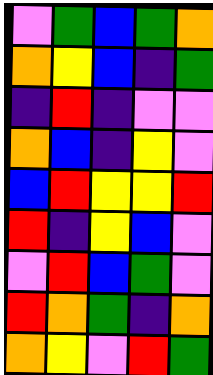[["violet", "green", "blue", "green", "orange"], ["orange", "yellow", "blue", "indigo", "green"], ["indigo", "red", "indigo", "violet", "violet"], ["orange", "blue", "indigo", "yellow", "violet"], ["blue", "red", "yellow", "yellow", "red"], ["red", "indigo", "yellow", "blue", "violet"], ["violet", "red", "blue", "green", "violet"], ["red", "orange", "green", "indigo", "orange"], ["orange", "yellow", "violet", "red", "green"]]